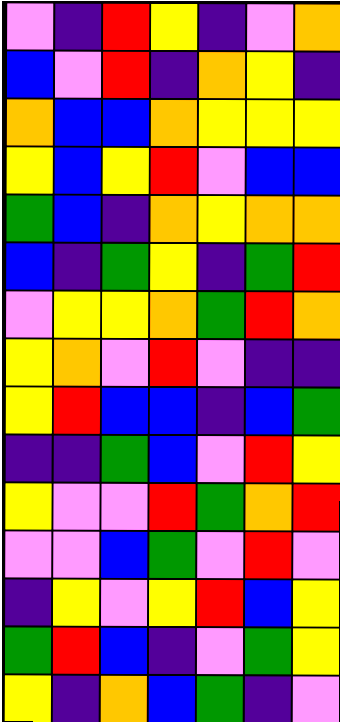[["violet", "indigo", "red", "yellow", "indigo", "violet", "orange"], ["blue", "violet", "red", "indigo", "orange", "yellow", "indigo"], ["orange", "blue", "blue", "orange", "yellow", "yellow", "yellow"], ["yellow", "blue", "yellow", "red", "violet", "blue", "blue"], ["green", "blue", "indigo", "orange", "yellow", "orange", "orange"], ["blue", "indigo", "green", "yellow", "indigo", "green", "red"], ["violet", "yellow", "yellow", "orange", "green", "red", "orange"], ["yellow", "orange", "violet", "red", "violet", "indigo", "indigo"], ["yellow", "red", "blue", "blue", "indigo", "blue", "green"], ["indigo", "indigo", "green", "blue", "violet", "red", "yellow"], ["yellow", "violet", "violet", "red", "green", "orange", "red"], ["violet", "violet", "blue", "green", "violet", "red", "violet"], ["indigo", "yellow", "violet", "yellow", "red", "blue", "yellow"], ["green", "red", "blue", "indigo", "violet", "green", "yellow"], ["yellow", "indigo", "orange", "blue", "green", "indigo", "violet"]]